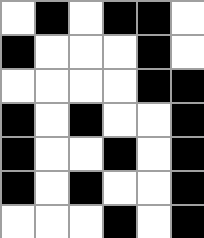[["white", "black", "white", "black", "black", "white"], ["black", "white", "white", "white", "black", "white"], ["white", "white", "white", "white", "black", "black"], ["black", "white", "black", "white", "white", "black"], ["black", "white", "white", "black", "white", "black"], ["black", "white", "black", "white", "white", "black"], ["white", "white", "white", "black", "white", "black"]]